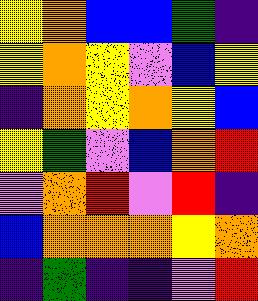[["yellow", "orange", "blue", "blue", "green", "indigo"], ["yellow", "orange", "yellow", "violet", "blue", "yellow"], ["indigo", "orange", "yellow", "orange", "yellow", "blue"], ["yellow", "green", "violet", "blue", "orange", "red"], ["violet", "orange", "red", "violet", "red", "indigo"], ["blue", "orange", "orange", "orange", "yellow", "orange"], ["indigo", "green", "indigo", "indigo", "violet", "red"]]